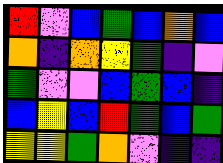[["red", "violet", "blue", "green", "blue", "orange", "blue"], ["orange", "indigo", "orange", "yellow", "green", "indigo", "violet"], ["green", "violet", "violet", "blue", "green", "blue", "indigo"], ["blue", "yellow", "blue", "red", "green", "blue", "green"], ["yellow", "yellow", "green", "orange", "violet", "indigo", "indigo"]]